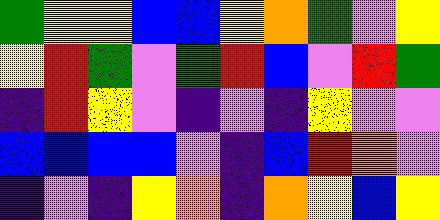[["green", "yellow", "yellow", "blue", "blue", "yellow", "orange", "green", "violet", "yellow"], ["yellow", "red", "green", "violet", "green", "red", "blue", "violet", "red", "green"], ["indigo", "red", "yellow", "violet", "indigo", "violet", "indigo", "yellow", "violet", "violet"], ["blue", "blue", "blue", "blue", "violet", "indigo", "blue", "red", "orange", "violet"], ["indigo", "violet", "indigo", "yellow", "orange", "indigo", "orange", "yellow", "blue", "yellow"]]